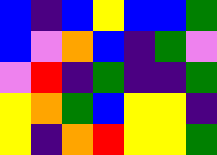[["blue", "indigo", "blue", "yellow", "blue", "blue", "green"], ["blue", "violet", "orange", "blue", "indigo", "green", "violet"], ["violet", "red", "indigo", "green", "indigo", "indigo", "green"], ["yellow", "orange", "green", "blue", "yellow", "yellow", "indigo"], ["yellow", "indigo", "orange", "red", "yellow", "yellow", "green"]]